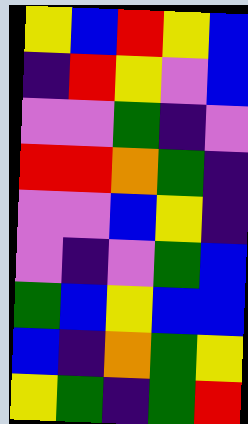[["yellow", "blue", "red", "yellow", "blue"], ["indigo", "red", "yellow", "violet", "blue"], ["violet", "violet", "green", "indigo", "violet"], ["red", "red", "orange", "green", "indigo"], ["violet", "violet", "blue", "yellow", "indigo"], ["violet", "indigo", "violet", "green", "blue"], ["green", "blue", "yellow", "blue", "blue"], ["blue", "indigo", "orange", "green", "yellow"], ["yellow", "green", "indigo", "green", "red"]]